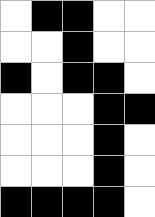[["white", "black", "black", "white", "white"], ["white", "white", "black", "white", "white"], ["black", "white", "black", "black", "white"], ["white", "white", "white", "black", "black"], ["white", "white", "white", "black", "white"], ["white", "white", "white", "black", "white"], ["black", "black", "black", "black", "white"]]